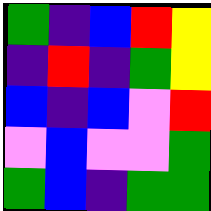[["green", "indigo", "blue", "red", "yellow"], ["indigo", "red", "indigo", "green", "yellow"], ["blue", "indigo", "blue", "violet", "red"], ["violet", "blue", "violet", "violet", "green"], ["green", "blue", "indigo", "green", "green"]]